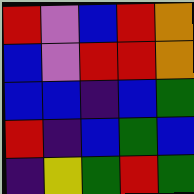[["red", "violet", "blue", "red", "orange"], ["blue", "violet", "red", "red", "orange"], ["blue", "blue", "indigo", "blue", "green"], ["red", "indigo", "blue", "green", "blue"], ["indigo", "yellow", "green", "red", "green"]]